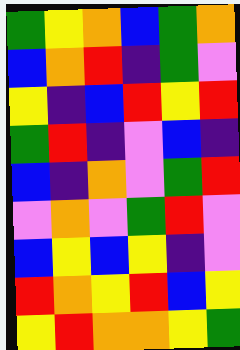[["green", "yellow", "orange", "blue", "green", "orange"], ["blue", "orange", "red", "indigo", "green", "violet"], ["yellow", "indigo", "blue", "red", "yellow", "red"], ["green", "red", "indigo", "violet", "blue", "indigo"], ["blue", "indigo", "orange", "violet", "green", "red"], ["violet", "orange", "violet", "green", "red", "violet"], ["blue", "yellow", "blue", "yellow", "indigo", "violet"], ["red", "orange", "yellow", "red", "blue", "yellow"], ["yellow", "red", "orange", "orange", "yellow", "green"]]